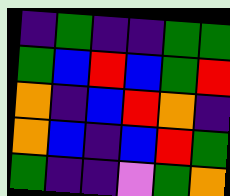[["indigo", "green", "indigo", "indigo", "green", "green"], ["green", "blue", "red", "blue", "green", "red"], ["orange", "indigo", "blue", "red", "orange", "indigo"], ["orange", "blue", "indigo", "blue", "red", "green"], ["green", "indigo", "indigo", "violet", "green", "orange"]]